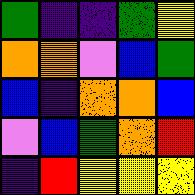[["green", "indigo", "indigo", "green", "yellow"], ["orange", "orange", "violet", "blue", "green"], ["blue", "indigo", "orange", "orange", "blue"], ["violet", "blue", "green", "orange", "red"], ["indigo", "red", "yellow", "yellow", "yellow"]]